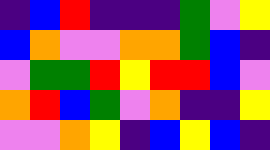[["indigo", "blue", "red", "indigo", "indigo", "indigo", "green", "violet", "yellow"], ["blue", "orange", "violet", "violet", "orange", "orange", "green", "blue", "indigo"], ["violet", "green", "green", "red", "yellow", "red", "red", "blue", "violet"], ["orange", "red", "blue", "green", "violet", "orange", "indigo", "indigo", "yellow"], ["violet", "violet", "orange", "yellow", "indigo", "blue", "yellow", "blue", "indigo"]]